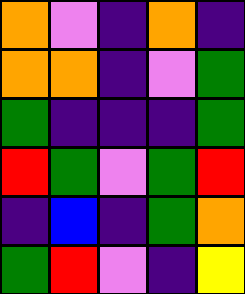[["orange", "violet", "indigo", "orange", "indigo"], ["orange", "orange", "indigo", "violet", "green"], ["green", "indigo", "indigo", "indigo", "green"], ["red", "green", "violet", "green", "red"], ["indigo", "blue", "indigo", "green", "orange"], ["green", "red", "violet", "indigo", "yellow"]]